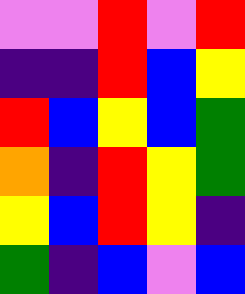[["violet", "violet", "red", "violet", "red"], ["indigo", "indigo", "red", "blue", "yellow"], ["red", "blue", "yellow", "blue", "green"], ["orange", "indigo", "red", "yellow", "green"], ["yellow", "blue", "red", "yellow", "indigo"], ["green", "indigo", "blue", "violet", "blue"]]